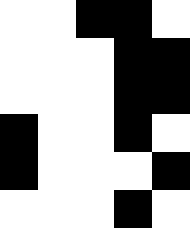[["white", "white", "black", "black", "white"], ["white", "white", "white", "black", "black"], ["white", "white", "white", "black", "black"], ["black", "white", "white", "black", "white"], ["black", "white", "white", "white", "black"], ["white", "white", "white", "black", "white"]]